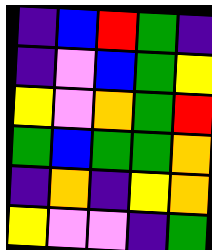[["indigo", "blue", "red", "green", "indigo"], ["indigo", "violet", "blue", "green", "yellow"], ["yellow", "violet", "orange", "green", "red"], ["green", "blue", "green", "green", "orange"], ["indigo", "orange", "indigo", "yellow", "orange"], ["yellow", "violet", "violet", "indigo", "green"]]